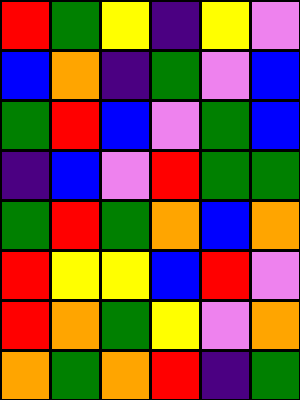[["red", "green", "yellow", "indigo", "yellow", "violet"], ["blue", "orange", "indigo", "green", "violet", "blue"], ["green", "red", "blue", "violet", "green", "blue"], ["indigo", "blue", "violet", "red", "green", "green"], ["green", "red", "green", "orange", "blue", "orange"], ["red", "yellow", "yellow", "blue", "red", "violet"], ["red", "orange", "green", "yellow", "violet", "orange"], ["orange", "green", "orange", "red", "indigo", "green"]]